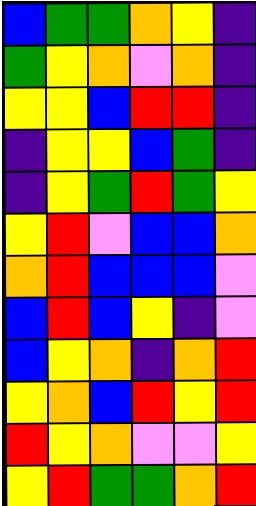[["blue", "green", "green", "orange", "yellow", "indigo"], ["green", "yellow", "orange", "violet", "orange", "indigo"], ["yellow", "yellow", "blue", "red", "red", "indigo"], ["indigo", "yellow", "yellow", "blue", "green", "indigo"], ["indigo", "yellow", "green", "red", "green", "yellow"], ["yellow", "red", "violet", "blue", "blue", "orange"], ["orange", "red", "blue", "blue", "blue", "violet"], ["blue", "red", "blue", "yellow", "indigo", "violet"], ["blue", "yellow", "orange", "indigo", "orange", "red"], ["yellow", "orange", "blue", "red", "yellow", "red"], ["red", "yellow", "orange", "violet", "violet", "yellow"], ["yellow", "red", "green", "green", "orange", "red"]]